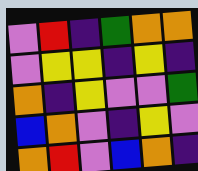[["violet", "red", "indigo", "green", "orange", "orange"], ["violet", "yellow", "yellow", "indigo", "yellow", "indigo"], ["orange", "indigo", "yellow", "violet", "violet", "green"], ["blue", "orange", "violet", "indigo", "yellow", "violet"], ["orange", "red", "violet", "blue", "orange", "indigo"]]